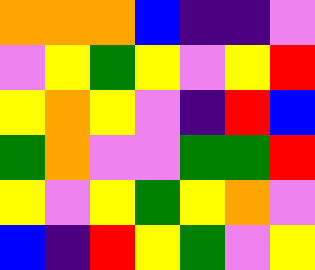[["orange", "orange", "orange", "blue", "indigo", "indigo", "violet"], ["violet", "yellow", "green", "yellow", "violet", "yellow", "red"], ["yellow", "orange", "yellow", "violet", "indigo", "red", "blue"], ["green", "orange", "violet", "violet", "green", "green", "red"], ["yellow", "violet", "yellow", "green", "yellow", "orange", "violet"], ["blue", "indigo", "red", "yellow", "green", "violet", "yellow"]]